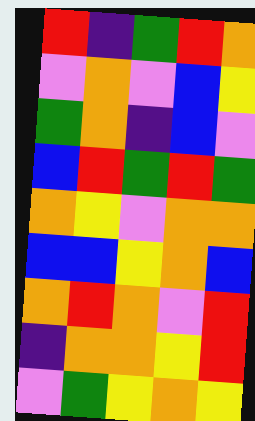[["red", "indigo", "green", "red", "orange"], ["violet", "orange", "violet", "blue", "yellow"], ["green", "orange", "indigo", "blue", "violet"], ["blue", "red", "green", "red", "green"], ["orange", "yellow", "violet", "orange", "orange"], ["blue", "blue", "yellow", "orange", "blue"], ["orange", "red", "orange", "violet", "red"], ["indigo", "orange", "orange", "yellow", "red"], ["violet", "green", "yellow", "orange", "yellow"]]